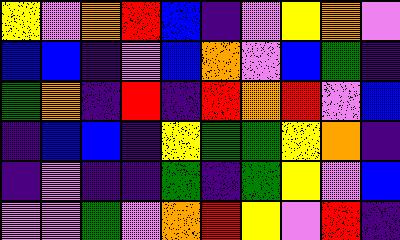[["yellow", "violet", "orange", "red", "blue", "indigo", "violet", "yellow", "orange", "violet"], ["blue", "blue", "indigo", "violet", "blue", "orange", "violet", "blue", "green", "indigo"], ["green", "orange", "indigo", "red", "indigo", "red", "orange", "red", "violet", "blue"], ["indigo", "blue", "blue", "indigo", "yellow", "green", "green", "yellow", "orange", "indigo"], ["indigo", "violet", "indigo", "indigo", "green", "indigo", "green", "yellow", "violet", "blue"], ["violet", "violet", "green", "violet", "orange", "red", "yellow", "violet", "red", "indigo"]]